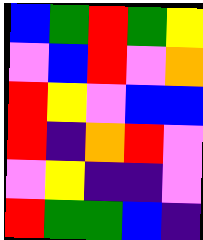[["blue", "green", "red", "green", "yellow"], ["violet", "blue", "red", "violet", "orange"], ["red", "yellow", "violet", "blue", "blue"], ["red", "indigo", "orange", "red", "violet"], ["violet", "yellow", "indigo", "indigo", "violet"], ["red", "green", "green", "blue", "indigo"]]